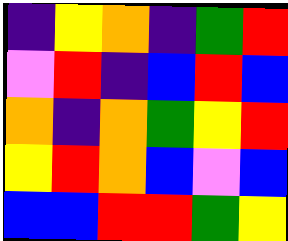[["indigo", "yellow", "orange", "indigo", "green", "red"], ["violet", "red", "indigo", "blue", "red", "blue"], ["orange", "indigo", "orange", "green", "yellow", "red"], ["yellow", "red", "orange", "blue", "violet", "blue"], ["blue", "blue", "red", "red", "green", "yellow"]]